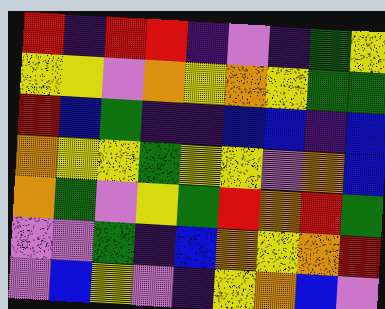[["red", "indigo", "red", "red", "indigo", "violet", "indigo", "green", "yellow"], ["yellow", "yellow", "violet", "orange", "yellow", "orange", "yellow", "green", "green"], ["red", "blue", "green", "indigo", "indigo", "blue", "blue", "indigo", "blue"], ["orange", "yellow", "yellow", "green", "yellow", "yellow", "violet", "orange", "blue"], ["orange", "green", "violet", "yellow", "green", "red", "orange", "red", "green"], ["violet", "violet", "green", "indigo", "blue", "orange", "yellow", "orange", "red"], ["violet", "blue", "yellow", "violet", "indigo", "yellow", "orange", "blue", "violet"]]